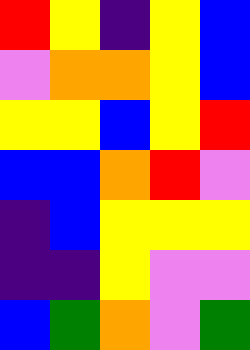[["red", "yellow", "indigo", "yellow", "blue"], ["violet", "orange", "orange", "yellow", "blue"], ["yellow", "yellow", "blue", "yellow", "red"], ["blue", "blue", "orange", "red", "violet"], ["indigo", "blue", "yellow", "yellow", "yellow"], ["indigo", "indigo", "yellow", "violet", "violet"], ["blue", "green", "orange", "violet", "green"]]